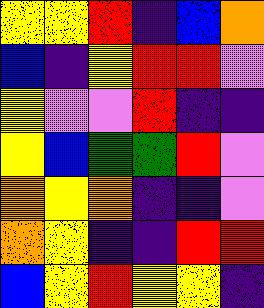[["yellow", "yellow", "red", "indigo", "blue", "orange"], ["blue", "indigo", "yellow", "red", "red", "violet"], ["yellow", "violet", "violet", "red", "indigo", "indigo"], ["yellow", "blue", "green", "green", "red", "violet"], ["orange", "yellow", "orange", "indigo", "indigo", "violet"], ["orange", "yellow", "indigo", "indigo", "red", "red"], ["blue", "yellow", "red", "yellow", "yellow", "indigo"]]